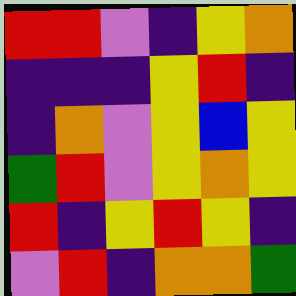[["red", "red", "violet", "indigo", "yellow", "orange"], ["indigo", "indigo", "indigo", "yellow", "red", "indigo"], ["indigo", "orange", "violet", "yellow", "blue", "yellow"], ["green", "red", "violet", "yellow", "orange", "yellow"], ["red", "indigo", "yellow", "red", "yellow", "indigo"], ["violet", "red", "indigo", "orange", "orange", "green"]]